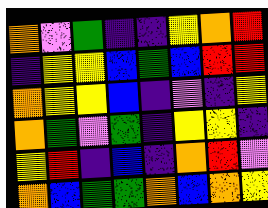[["orange", "violet", "green", "indigo", "indigo", "yellow", "orange", "red"], ["indigo", "yellow", "yellow", "blue", "green", "blue", "red", "red"], ["orange", "yellow", "yellow", "blue", "indigo", "violet", "indigo", "yellow"], ["orange", "green", "violet", "green", "indigo", "yellow", "yellow", "indigo"], ["yellow", "red", "indigo", "blue", "indigo", "orange", "red", "violet"], ["orange", "blue", "green", "green", "orange", "blue", "orange", "yellow"]]